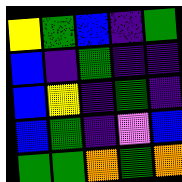[["yellow", "green", "blue", "indigo", "green"], ["blue", "indigo", "green", "indigo", "indigo"], ["blue", "yellow", "indigo", "green", "indigo"], ["blue", "green", "indigo", "violet", "blue"], ["green", "green", "orange", "green", "orange"]]